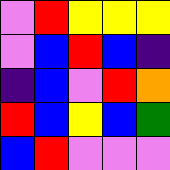[["violet", "red", "yellow", "yellow", "yellow"], ["violet", "blue", "red", "blue", "indigo"], ["indigo", "blue", "violet", "red", "orange"], ["red", "blue", "yellow", "blue", "green"], ["blue", "red", "violet", "violet", "violet"]]